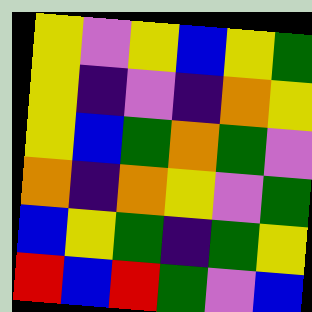[["yellow", "violet", "yellow", "blue", "yellow", "green"], ["yellow", "indigo", "violet", "indigo", "orange", "yellow"], ["yellow", "blue", "green", "orange", "green", "violet"], ["orange", "indigo", "orange", "yellow", "violet", "green"], ["blue", "yellow", "green", "indigo", "green", "yellow"], ["red", "blue", "red", "green", "violet", "blue"]]